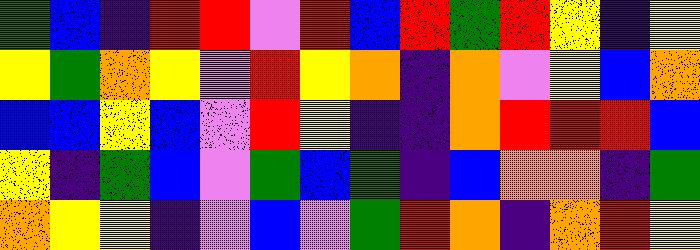[["green", "blue", "indigo", "red", "red", "violet", "red", "blue", "red", "green", "red", "yellow", "indigo", "yellow"], ["yellow", "green", "orange", "yellow", "violet", "red", "yellow", "orange", "indigo", "orange", "violet", "yellow", "blue", "orange"], ["blue", "blue", "yellow", "blue", "violet", "red", "yellow", "indigo", "indigo", "orange", "red", "red", "red", "blue"], ["yellow", "indigo", "green", "blue", "violet", "green", "blue", "green", "indigo", "blue", "orange", "orange", "indigo", "green"], ["orange", "yellow", "yellow", "indigo", "violet", "blue", "violet", "green", "red", "orange", "indigo", "orange", "red", "yellow"]]